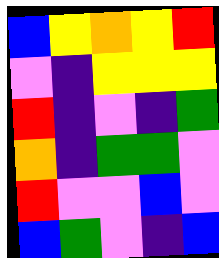[["blue", "yellow", "orange", "yellow", "red"], ["violet", "indigo", "yellow", "yellow", "yellow"], ["red", "indigo", "violet", "indigo", "green"], ["orange", "indigo", "green", "green", "violet"], ["red", "violet", "violet", "blue", "violet"], ["blue", "green", "violet", "indigo", "blue"]]